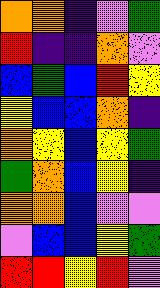[["orange", "orange", "indigo", "violet", "green"], ["red", "indigo", "indigo", "orange", "violet"], ["blue", "green", "blue", "red", "yellow"], ["yellow", "blue", "blue", "orange", "indigo"], ["orange", "yellow", "blue", "yellow", "green"], ["green", "orange", "blue", "yellow", "indigo"], ["orange", "orange", "blue", "violet", "violet"], ["violet", "blue", "blue", "yellow", "green"], ["red", "red", "yellow", "red", "violet"]]